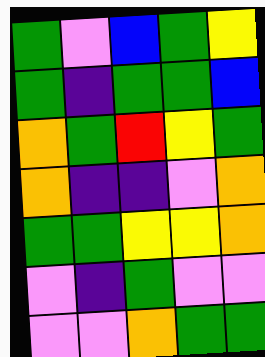[["green", "violet", "blue", "green", "yellow"], ["green", "indigo", "green", "green", "blue"], ["orange", "green", "red", "yellow", "green"], ["orange", "indigo", "indigo", "violet", "orange"], ["green", "green", "yellow", "yellow", "orange"], ["violet", "indigo", "green", "violet", "violet"], ["violet", "violet", "orange", "green", "green"]]